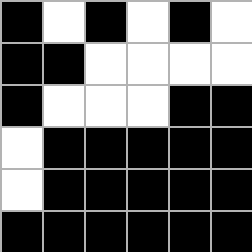[["black", "white", "black", "white", "black", "white"], ["black", "black", "white", "white", "white", "white"], ["black", "white", "white", "white", "black", "black"], ["white", "black", "black", "black", "black", "black"], ["white", "black", "black", "black", "black", "black"], ["black", "black", "black", "black", "black", "black"]]